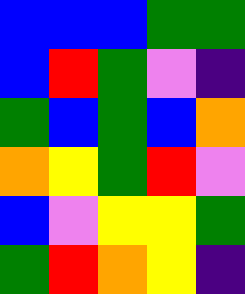[["blue", "blue", "blue", "green", "green"], ["blue", "red", "green", "violet", "indigo"], ["green", "blue", "green", "blue", "orange"], ["orange", "yellow", "green", "red", "violet"], ["blue", "violet", "yellow", "yellow", "green"], ["green", "red", "orange", "yellow", "indigo"]]